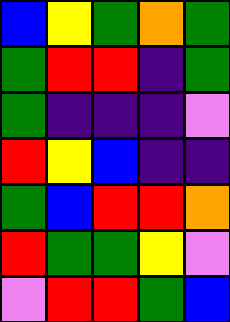[["blue", "yellow", "green", "orange", "green"], ["green", "red", "red", "indigo", "green"], ["green", "indigo", "indigo", "indigo", "violet"], ["red", "yellow", "blue", "indigo", "indigo"], ["green", "blue", "red", "red", "orange"], ["red", "green", "green", "yellow", "violet"], ["violet", "red", "red", "green", "blue"]]